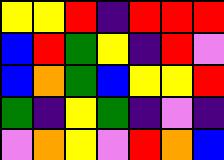[["yellow", "yellow", "red", "indigo", "red", "red", "red"], ["blue", "red", "green", "yellow", "indigo", "red", "violet"], ["blue", "orange", "green", "blue", "yellow", "yellow", "red"], ["green", "indigo", "yellow", "green", "indigo", "violet", "indigo"], ["violet", "orange", "yellow", "violet", "red", "orange", "blue"]]